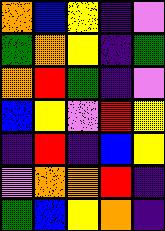[["orange", "blue", "yellow", "indigo", "violet"], ["green", "orange", "yellow", "indigo", "green"], ["orange", "red", "green", "indigo", "violet"], ["blue", "yellow", "violet", "red", "yellow"], ["indigo", "red", "indigo", "blue", "yellow"], ["violet", "orange", "orange", "red", "indigo"], ["green", "blue", "yellow", "orange", "indigo"]]